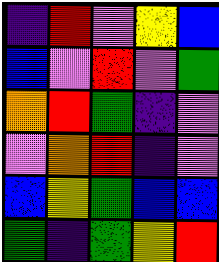[["indigo", "red", "violet", "yellow", "blue"], ["blue", "violet", "red", "violet", "green"], ["orange", "red", "green", "indigo", "violet"], ["violet", "orange", "red", "indigo", "violet"], ["blue", "yellow", "green", "blue", "blue"], ["green", "indigo", "green", "yellow", "red"]]